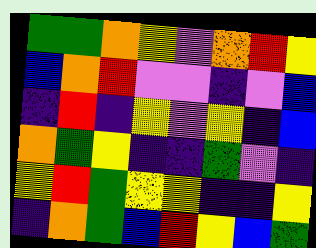[["green", "green", "orange", "yellow", "violet", "orange", "red", "yellow"], ["blue", "orange", "red", "violet", "violet", "indigo", "violet", "blue"], ["indigo", "red", "indigo", "yellow", "violet", "yellow", "indigo", "blue"], ["orange", "green", "yellow", "indigo", "indigo", "green", "violet", "indigo"], ["yellow", "red", "green", "yellow", "yellow", "indigo", "indigo", "yellow"], ["indigo", "orange", "green", "blue", "red", "yellow", "blue", "green"]]